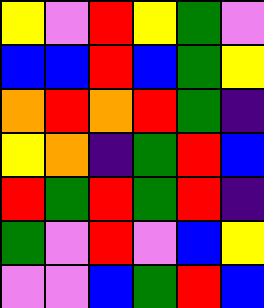[["yellow", "violet", "red", "yellow", "green", "violet"], ["blue", "blue", "red", "blue", "green", "yellow"], ["orange", "red", "orange", "red", "green", "indigo"], ["yellow", "orange", "indigo", "green", "red", "blue"], ["red", "green", "red", "green", "red", "indigo"], ["green", "violet", "red", "violet", "blue", "yellow"], ["violet", "violet", "blue", "green", "red", "blue"]]